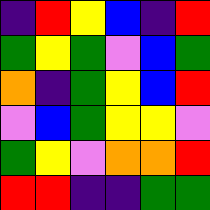[["indigo", "red", "yellow", "blue", "indigo", "red"], ["green", "yellow", "green", "violet", "blue", "green"], ["orange", "indigo", "green", "yellow", "blue", "red"], ["violet", "blue", "green", "yellow", "yellow", "violet"], ["green", "yellow", "violet", "orange", "orange", "red"], ["red", "red", "indigo", "indigo", "green", "green"]]